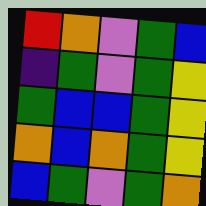[["red", "orange", "violet", "green", "blue"], ["indigo", "green", "violet", "green", "yellow"], ["green", "blue", "blue", "green", "yellow"], ["orange", "blue", "orange", "green", "yellow"], ["blue", "green", "violet", "green", "orange"]]